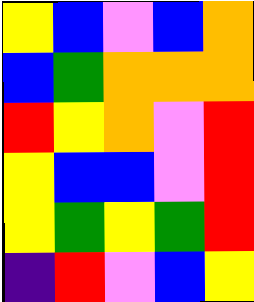[["yellow", "blue", "violet", "blue", "orange"], ["blue", "green", "orange", "orange", "orange"], ["red", "yellow", "orange", "violet", "red"], ["yellow", "blue", "blue", "violet", "red"], ["yellow", "green", "yellow", "green", "red"], ["indigo", "red", "violet", "blue", "yellow"]]